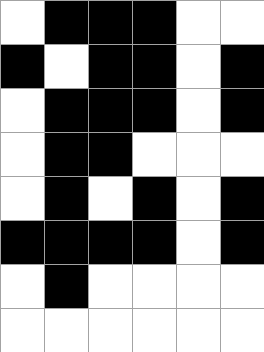[["white", "black", "black", "black", "white", "white"], ["black", "white", "black", "black", "white", "black"], ["white", "black", "black", "black", "white", "black"], ["white", "black", "black", "white", "white", "white"], ["white", "black", "white", "black", "white", "black"], ["black", "black", "black", "black", "white", "black"], ["white", "black", "white", "white", "white", "white"], ["white", "white", "white", "white", "white", "white"]]